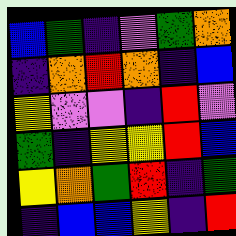[["blue", "green", "indigo", "violet", "green", "orange"], ["indigo", "orange", "red", "orange", "indigo", "blue"], ["yellow", "violet", "violet", "indigo", "red", "violet"], ["green", "indigo", "yellow", "yellow", "red", "blue"], ["yellow", "orange", "green", "red", "indigo", "green"], ["indigo", "blue", "blue", "yellow", "indigo", "red"]]